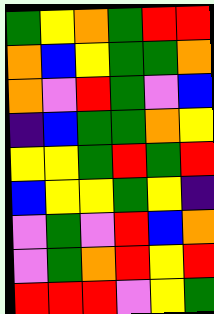[["green", "yellow", "orange", "green", "red", "red"], ["orange", "blue", "yellow", "green", "green", "orange"], ["orange", "violet", "red", "green", "violet", "blue"], ["indigo", "blue", "green", "green", "orange", "yellow"], ["yellow", "yellow", "green", "red", "green", "red"], ["blue", "yellow", "yellow", "green", "yellow", "indigo"], ["violet", "green", "violet", "red", "blue", "orange"], ["violet", "green", "orange", "red", "yellow", "red"], ["red", "red", "red", "violet", "yellow", "green"]]